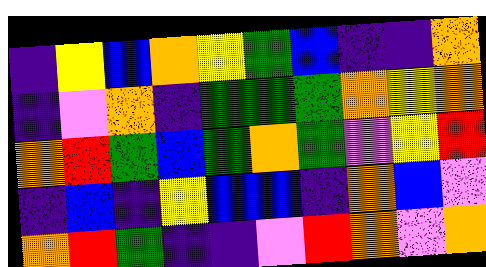[["indigo", "yellow", "blue", "orange", "yellow", "green", "blue", "indigo", "indigo", "orange"], ["indigo", "violet", "orange", "indigo", "green", "green", "green", "orange", "yellow", "orange"], ["orange", "red", "green", "blue", "green", "orange", "green", "violet", "yellow", "red"], ["indigo", "blue", "indigo", "yellow", "blue", "blue", "indigo", "orange", "blue", "violet"], ["orange", "red", "green", "indigo", "indigo", "violet", "red", "orange", "violet", "orange"]]